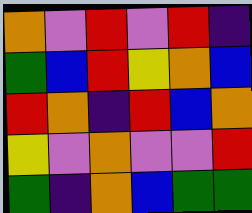[["orange", "violet", "red", "violet", "red", "indigo"], ["green", "blue", "red", "yellow", "orange", "blue"], ["red", "orange", "indigo", "red", "blue", "orange"], ["yellow", "violet", "orange", "violet", "violet", "red"], ["green", "indigo", "orange", "blue", "green", "green"]]